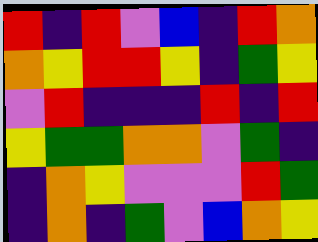[["red", "indigo", "red", "violet", "blue", "indigo", "red", "orange"], ["orange", "yellow", "red", "red", "yellow", "indigo", "green", "yellow"], ["violet", "red", "indigo", "indigo", "indigo", "red", "indigo", "red"], ["yellow", "green", "green", "orange", "orange", "violet", "green", "indigo"], ["indigo", "orange", "yellow", "violet", "violet", "violet", "red", "green"], ["indigo", "orange", "indigo", "green", "violet", "blue", "orange", "yellow"]]